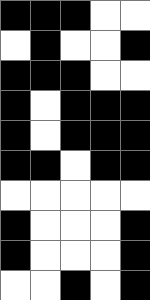[["black", "black", "black", "white", "white"], ["white", "black", "white", "white", "black"], ["black", "black", "black", "white", "white"], ["black", "white", "black", "black", "black"], ["black", "white", "black", "black", "black"], ["black", "black", "white", "black", "black"], ["white", "white", "white", "white", "white"], ["black", "white", "white", "white", "black"], ["black", "white", "white", "white", "black"], ["white", "white", "black", "white", "black"]]